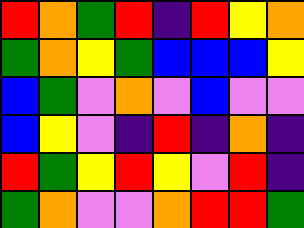[["red", "orange", "green", "red", "indigo", "red", "yellow", "orange"], ["green", "orange", "yellow", "green", "blue", "blue", "blue", "yellow"], ["blue", "green", "violet", "orange", "violet", "blue", "violet", "violet"], ["blue", "yellow", "violet", "indigo", "red", "indigo", "orange", "indigo"], ["red", "green", "yellow", "red", "yellow", "violet", "red", "indigo"], ["green", "orange", "violet", "violet", "orange", "red", "red", "green"]]